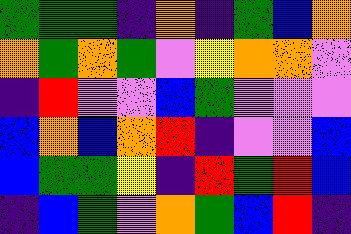[["green", "green", "green", "indigo", "orange", "indigo", "green", "blue", "orange"], ["orange", "green", "orange", "green", "violet", "yellow", "orange", "orange", "violet"], ["indigo", "red", "violet", "violet", "blue", "green", "violet", "violet", "violet"], ["blue", "orange", "blue", "orange", "red", "indigo", "violet", "violet", "blue"], ["blue", "green", "green", "yellow", "indigo", "red", "green", "red", "blue"], ["indigo", "blue", "green", "violet", "orange", "green", "blue", "red", "indigo"]]